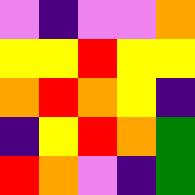[["violet", "indigo", "violet", "violet", "orange"], ["yellow", "yellow", "red", "yellow", "yellow"], ["orange", "red", "orange", "yellow", "indigo"], ["indigo", "yellow", "red", "orange", "green"], ["red", "orange", "violet", "indigo", "green"]]